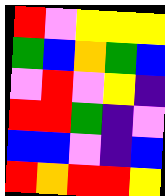[["red", "violet", "yellow", "yellow", "yellow"], ["green", "blue", "orange", "green", "blue"], ["violet", "red", "violet", "yellow", "indigo"], ["red", "red", "green", "indigo", "violet"], ["blue", "blue", "violet", "indigo", "blue"], ["red", "orange", "red", "red", "yellow"]]